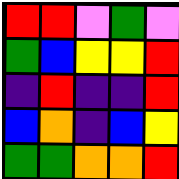[["red", "red", "violet", "green", "violet"], ["green", "blue", "yellow", "yellow", "red"], ["indigo", "red", "indigo", "indigo", "red"], ["blue", "orange", "indigo", "blue", "yellow"], ["green", "green", "orange", "orange", "red"]]